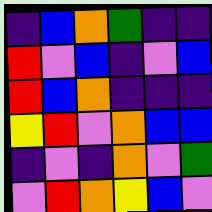[["indigo", "blue", "orange", "green", "indigo", "indigo"], ["red", "violet", "blue", "indigo", "violet", "blue"], ["red", "blue", "orange", "indigo", "indigo", "indigo"], ["yellow", "red", "violet", "orange", "blue", "blue"], ["indigo", "violet", "indigo", "orange", "violet", "green"], ["violet", "red", "orange", "yellow", "blue", "violet"]]